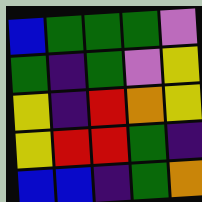[["blue", "green", "green", "green", "violet"], ["green", "indigo", "green", "violet", "yellow"], ["yellow", "indigo", "red", "orange", "yellow"], ["yellow", "red", "red", "green", "indigo"], ["blue", "blue", "indigo", "green", "orange"]]